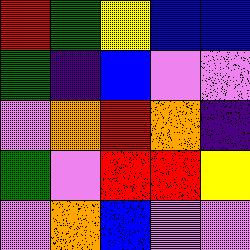[["red", "green", "yellow", "blue", "blue"], ["green", "indigo", "blue", "violet", "violet"], ["violet", "orange", "red", "orange", "indigo"], ["green", "violet", "red", "red", "yellow"], ["violet", "orange", "blue", "violet", "violet"]]